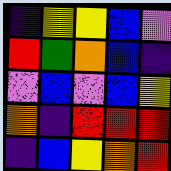[["indigo", "yellow", "yellow", "blue", "violet"], ["red", "green", "orange", "blue", "indigo"], ["violet", "blue", "violet", "blue", "yellow"], ["orange", "indigo", "red", "red", "red"], ["indigo", "blue", "yellow", "orange", "red"]]